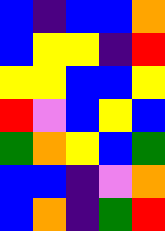[["blue", "indigo", "blue", "blue", "orange"], ["blue", "yellow", "yellow", "indigo", "red"], ["yellow", "yellow", "blue", "blue", "yellow"], ["red", "violet", "blue", "yellow", "blue"], ["green", "orange", "yellow", "blue", "green"], ["blue", "blue", "indigo", "violet", "orange"], ["blue", "orange", "indigo", "green", "red"]]